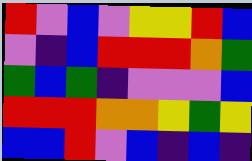[["red", "violet", "blue", "violet", "yellow", "yellow", "red", "blue"], ["violet", "indigo", "blue", "red", "red", "red", "orange", "green"], ["green", "blue", "green", "indigo", "violet", "violet", "violet", "blue"], ["red", "red", "red", "orange", "orange", "yellow", "green", "yellow"], ["blue", "blue", "red", "violet", "blue", "indigo", "blue", "indigo"]]